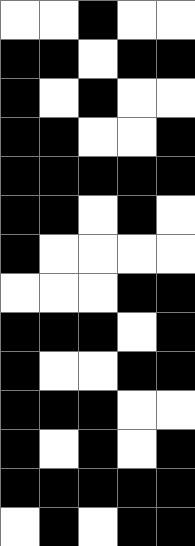[["white", "white", "black", "white", "white"], ["black", "black", "white", "black", "black"], ["black", "white", "black", "white", "white"], ["black", "black", "white", "white", "black"], ["black", "black", "black", "black", "black"], ["black", "black", "white", "black", "white"], ["black", "white", "white", "white", "white"], ["white", "white", "white", "black", "black"], ["black", "black", "black", "white", "black"], ["black", "white", "white", "black", "black"], ["black", "black", "black", "white", "white"], ["black", "white", "black", "white", "black"], ["black", "black", "black", "black", "black"], ["white", "black", "white", "black", "black"]]